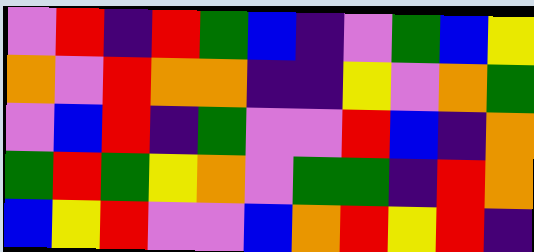[["violet", "red", "indigo", "red", "green", "blue", "indigo", "violet", "green", "blue", "yellow"], ["orange", "violet", "red", "orange", "orange", "indigo", "indigo", "yellow", "violet", "orange", "green"], ["violet", "blue", "red", "indigo", "green", "violet", "violet", "red", "blue", "indigo", "orange"], ["green", "red", "green", "yellow", "orange", "violet", "green", "green", "indigo", "red", "orange"], ["blue", "yellow", "red", "violet", "violet", "blue", "orange", "red", "yellow", "red", "indigo"]]